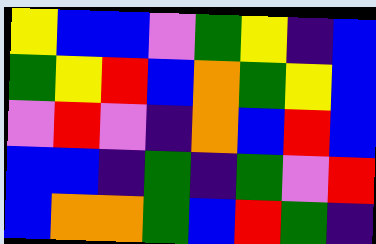[["yellow", "blue", "blue", "violet", "green", "yellow", "indigo", "blue"], ["green", "yellow", "red", "blue", "orange", "green", "yellow", "blue"], ["violet", "red", "violet", "indigo", "orange", "blue", "red", "blue"], ["blue", "blue", "indigo", "green", "indigo", "green", "violet", "red"], ["blue", "orange", "orange", "green", "blue", "red", "green", "indigo"]]